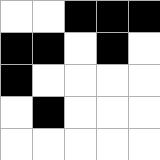[["white", "white", "black", "black", "black"], ["black", "black", "white", "black", "white"], ["black", "white", "white", "white", "white"], ["white", "black", "white", "white", "white"], ["white", "white", "white", "white", "white"]]